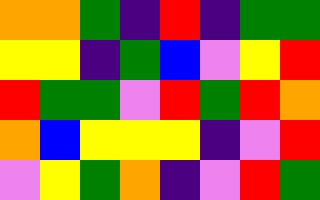[["orange", "orange", "green", "indigo", "red", "indigo", "green", "green"], ["yellow", "yellow", "indigo", "green", "blue", "violet", "yellow", "red"], ["red", "green", "green", "violet", "red", "green", "red", "orange"], ["orange", "blue", "yellow", "yellow", "yellow", "indigo", "violet", "red"], ["violet", "yellow", "green", "orange", "indigo", "violet", "red", "green"]]